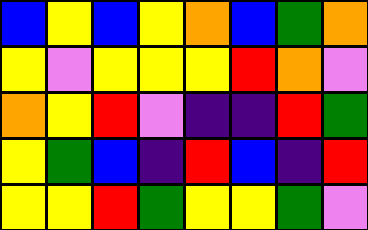[["blue", "yellow", "blue", "yellow", "orange", "blue", "green", "orange"], ["yellow", "violet", "yellow", "yellow", "yellow", "red", "orange", "violet"], ["orange", "yellow", "red", "violet", "indigo", "indigo", "red", "green"], ["yellow", "green", "blue", "indigo", "red", "blue", "indigo", "red"], ["yellow", "yellow", "red", "green", "yellow", "yellow", "green", "violet"]]